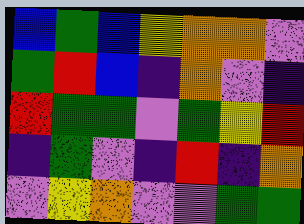[["blue", "green", "blue", "yellow", "orange", "orange", "violet"], ["green", "red", "blue", "indigo", "orange", "violet", "indigo"], ["red", "green", "green", "violet", "green", "yellow", "red"], ["indigo", "green", "violet", "indigo", "red", "indigo", "orange"], ["violet", "yellow", "orange", "violet", "violet", "green", "green"]]